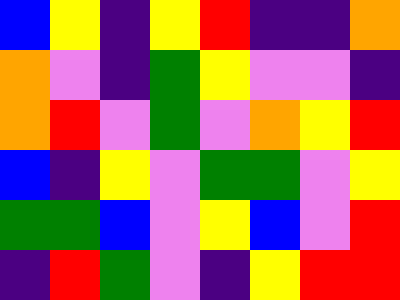[["blue", "yellow", "indigo", "yellow", "red", "indigo", "indigo", "orange"], ["orange", "violet", "indigo", "green", "yellow", "violet", "violet", "indigo"], ["orange", "red", "violet", "green", "violet", "orange", "yellow", "red"], ["blue", "indigo", "yellow", "violet", "green", "green", "violet", "yellow"], ["green", "green", "blue", "violet", "yellow", "blue", "violet", "red"], ["indigo", "red", "green", "violet", "indigo", "yellow", "red", "red"]]